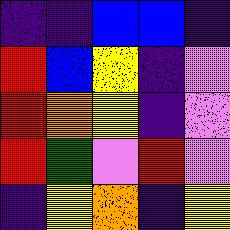[["indigo", "indigo", "blue", "blue", "indigo"], ["red", "blue", "yellow", "indigo", "violet"], ["red", "orange", "yellow", "indigo", "violet"], ["red", "green", "violet", "red", "violet"], ["indigo", "yellow", "orange", "indigo", "yellow"]]